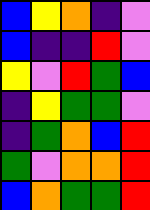[["blue", "yellow", "orange", "indigo", "violet"], ["blue", "indigo", "indigo", "red", "violet"], ["yellow", "violet", "red", "green", "blue"], ["indigo", "yellow", "green", "green", "violet"], ["indigo", "green", "orange", "blue", "red"], ["green", "violet", "orange", "orange", "red"], ["blue", "orange", "green", "green", "red"]]